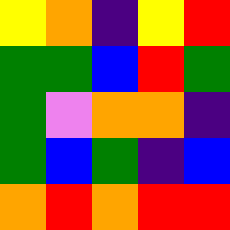[["yellow", "orange", "indigo", "yellow", "red"], ["green", "green", "blue", "red", "green"], ["green", "violet", "orange", "orange", "indigo"], ["green", "blue", "green", "indigo", "blue"], ["orange", "red", "orange", "red", "red"]]